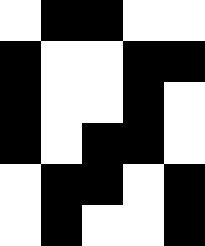[["white", "black", "black", "white", "white"], ["black", "white", "white", "black", "black"], ["black", "white", "white", "black", "white"], ["black", "white", "black", "black", "white"], ["white", "black", "black", "white", "black"], ["white", "black", "white", "white", "black"]]